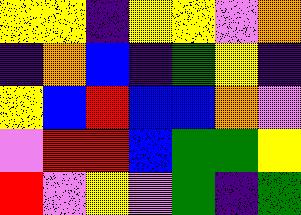[["yellow", "yellow", "indigo", "yellow", "yellow", "violet", "orange"], ["indigo", "orange", "blue", "indigo", "green", "yellow", "indigo"], ["yellow", "blue", "red", "blue", "blue", "orange", "violet"], ["violet", "red", "red", "blue", "green", "green", "yellow"], ["red", "violet", "yellow", "violet", "green", "indigo", "green"]]